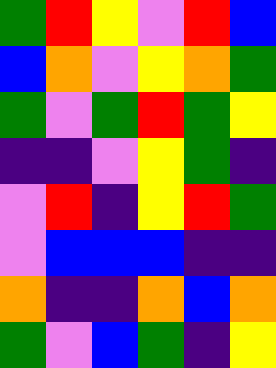[["green", "red", "yellow", "violet", "red", "blue"], ["blue", "orange", "violet", "yellow", "orange", "green"], ["green", "violet", "green", "red", "green", "yellow"], ["indigo", "indigo", "violet", "yellow", "green", "indigo"], ["violet", "red", "indigo", "yellow", "red", "green"], ["violet", "blue", "blue", "blue", "indigo", "indigo"], ["orange", "indigo", "indigo", "orange", "blue", "orange"], ["green", "violet", "blue", "green", "indigo", "yellow"]]